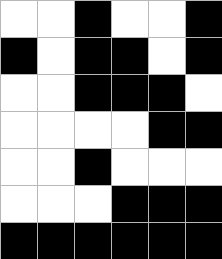[["white", "white", "black", "white", "white", "black"], ["black", "white", "black", "black", "white", "black"], ["white", "white", "black", "black", "black", "white"], ["white", "white", "white", "white", "black", "black"], ["white", "white", "black", "white", "white", "white"], ["white", "white", "white", "black", "black", "black"], ["black", "black", "black", "black", "black", "black"]]